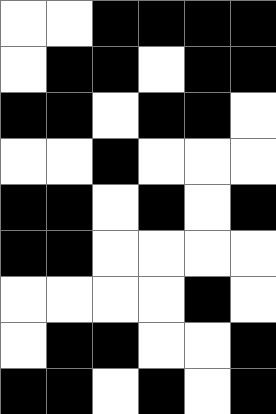[["white", "white", "black", "black", "black", "black"], ["white", "black", "black", "white", "black", "black"], ["black", "black", "white", "black", "black", "white"], ["white", "white", "black", "white", "white", "white"], ["black", "black", "white", "black", "white", "black"], ["black", "black", "white", "white", "white", "white"], ["white", "white", "white", "white", "black", "white"], ["white", "black", "black", "white", "white", "black"], ["black", "black", "white", "black", "white", "black"]]